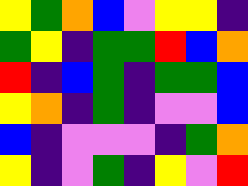[["yellow", "green", "orange", "blue", "violet", "yellow", "yellow", "indigo"], ["green", "yellow", "indigo", "green", "green", "red", "blue", "orange"], ["red", "indigo", "blue", "green", "indigo", "green", "green", "blue"], ["yellow", "orange", "indigo", "green", "indigo", "violet", "violet", "blue"], ["blue", "indigo", "violet", "violet", "violet", "indigo", "green", "orange"], ["yellow", "indigo", "violet", "green", "indigo", "yellow", "violet", "red"]]